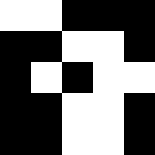[["white", "white", "black", "black", "black"], ["black", "black", "white", "white", "black"], ["black", "white", "black", "white", "white"], ["black", "black", "white", "white", "black"], ["black", "black", "white", "white", "black"]]